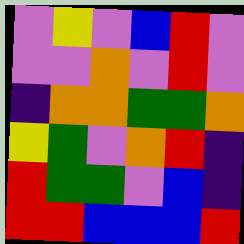[["violet", "yellow", "violet", "blue", "red", "violet"], ["violet", "violet", "orange", "violet", "red", "violet"], ["indigo", "orange", "orange", "green", "green", "orange"], ["yellow", "green", "violet", "orange", "red", "indigo"], ["red", "green", "green", "violet", "blue", "indigo"], ["red", "red", "blue", "blue", "blue", "red"]]